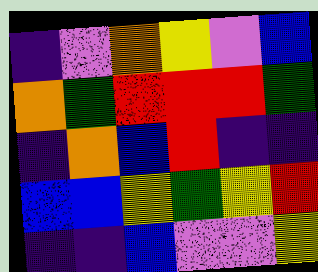[["indigo", "violet", "orange", "yellow", "violet", "blue"], ["orange", "green", "red", "red", "red", "green"], ["indigo", "orange", "blue", "red", "indigo", "indigo"], ["blue", "blue", "yellow", "green", "yellow", "red"], ["indigo", "indigo", "blue", "violet", "violet", "yellow"]]